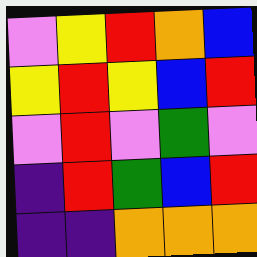[["violet", "yellow", "red", "orange", "blue"], ["yellow", "red", "yellow", "blue", "red"], ["violet", "red", "violet", "green", "violet"], ["indigo", "red", "green", "blue", "red"], ["indigo", "indigo", "orange", "orange", "orange"]]